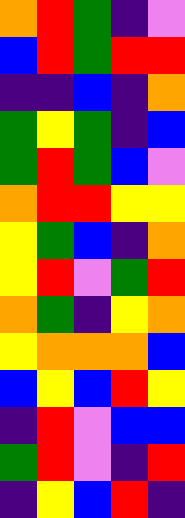[["orange", "red", "green", "indigo", "violet"], ["blue", "red", "green", "red", "red"], ["indigo", "indigo", "blue", "indigo", "orange"], ["green", "yellow", "green", "indigo", "blue"], ["green", "red", "green", "blue", "violet"], ["orange", "red", "red", "yellow", "yellow"], ["yellow", "green", "blue", "indigo", "orange"], ["yellow", "red", "violet", "green", "red"], ["orange", "green", "indigo", "yellow", "orange"], ["yellow", "orange", "orange", "orange", "blue"], ["blue", "yellow", "blue", "red", "yellow"], ["indigo", "red", "violet", "blue", "blue"], ["green", "red", "violet", "indigo", "red"], ["indigo", "yellow", "blue", "red", "indigo"]]